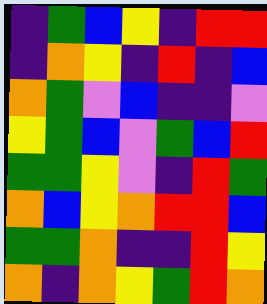[["indigo", "green", "blue", "yellow", "indigo", "red", "red"], ["indigo", "orange", "yellow", "indigo", "red", "indigo", "blue"], ["orange", "green", "violet", "blue", "indigo", "indigo", "violet"], ["yellow", "green", "blue", "violet", "green", "blue", "red"], ["green", "green", "yellow", "violet", "indigo", "red", "green"], ["orange", "blue", "yellow", "orange", "red", "red", "blue"], ["green", "green", "orange", "indigo", "indigo", "red", "yellow"], ["orange", "indigo", "orange", "yellow", "green", "red", "orange"]]